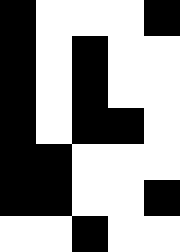[["black", "white", "white", "white", "black"], ["black", "white", "black", "white", "white"], ["black", "white", "black", "white", "white"], ["black", "white", "black", "black", "white"], ["black", "black", "white", "white", "white"], ["black", "black", "white", "white", "black"], ["white", "white", "black", "white", "white"]]